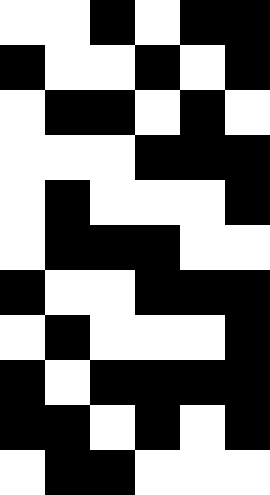[["white", "white", "black", "white", "black", "black"], ["black", "white", "white", "black", "white", "black"], ["white", "black", "black", "white", "black", "white"], ["white", "white", "white", "black", "black", "black"], ["white", "black", "white", "white", "white", "black"], ["white", "black", "black", "black", "white", "white"], ["black", "white", "white", "black", "black", "black"], ["white", "black", "white", "white", "white", "black"], ["black", "white", "black", "black", "black", "black"], ["black", "black", "white", "black", "white", "black"], ["white", "black", "black", "white", "white", "white"]]